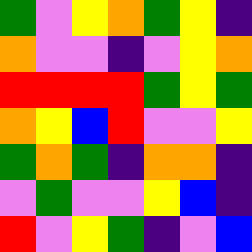[["green", "violet", "yellow", "orange", "green", "yellow", "indigo"], ["orange", "violet", "violet", "indigo", "violet", "yellow", "orange"], ["red", "red", "red", "red", "green", "yellow", "green"], ["orange", "yellow", "blue", "red", "violet", "violet", "yellow"], ["green", "orange", "green", "indigo", "orange", "orange", "indigo"], ["violet", "green", "violet", "violet", "yellow", "blue", "indigo"], ["red", "violet", "yellow", "green", "indigo", "violet", "blue"]]